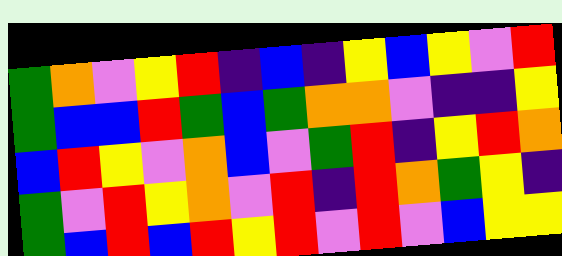[["green", "orange", "violet", "yellow", "red", "indigo", "blue", "indigo", "yellow", "blue", "yellow", "violet", "red"], ["green", "blue", "blue", "red", "green", "blue", "green", "orange", "orange", "violet", "indigo", "indigo", "yellow"], ["blue", "red", "yellow", "violet", "orange", "blue", "violet", "green", "red", "indigo", "yellow", "red", "orange"], ["green", "violet", "red", "yellow", "orange", "violet", "red", "indigo", "red", "orange", "green", "yellow", "indigo"], ["green", "blue", "red", "blue", "red", "yellow", "red", "violet", "red", "violet", "blue", "yellow", "yellow"]]